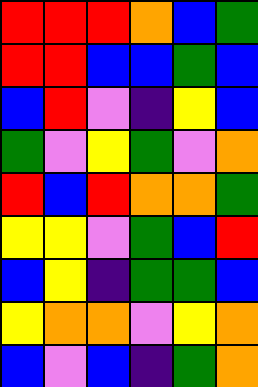[["red", "red", "red", "orange", "blue", "green"], ["red", "red", "blue", "blue", "green", "blue"], ["blue", "red", "violet", "indigo", "yellow", "blue"], ["green", "violet", "yellow", "green", "violet", "orange"], ["red", "blue", "red", "orange", "orange", "green"], ["yellow", "yellow", "violet", "green", "blue", "red"], ["blue", "yellow", "indigo", "green", "green", "blue"], ["yellow", "orange", "orange", "violet", "yellow", "orange"], ["blue", "violet", "blue", "indigo", "green", "orange"]]